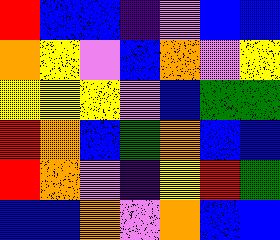[["red", "blue", "blue", "indigo", "violet", "blue", "blue"], ["orange", "yellow", "violet", "blue", "orange", "violet", "yellow"], ["yellow", "yellow", "yellow", "violet", "blue", "green", "green"], ["red", "orange", "blue", "green", "orange", "blue", "blue"], ["red", "orange", "violet", "indigo", "yellow", "red", "green"], ["blue", "blue", "orange", "violet", "orange", "blue", "blue"]]